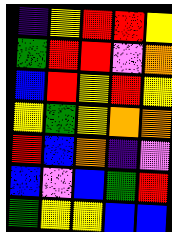[["indigo", "yellow", "red", "red", "yellow"], ["green", "red", "red", "violet", "orange"], ["blue", "red", "yellow", "red", "yellow"], ["yellow", "green", "yellow", "orange", "orange"], ["red", "blue", "orange", "indigo", "violet"], ["blue", "violet", "blue", "green", "red"], ["green", "yellow", "yellow", "blue", "blue"]]